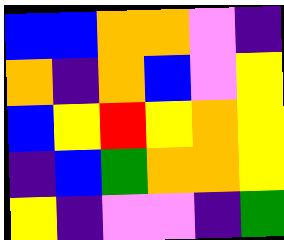[["blue", "blue", "orange", "orange", "violet", "indigo"], ["orange", "indigo", "orange", "blue", "violet", "yellow"], ["blue", "yellow", "red", "yellow", "orange", "yellow"], ["indigo", "blue", "green", "orange", "orange", "yellow"], ["yellow", "indigo", "violet", "violet", "indigo", "green"]]